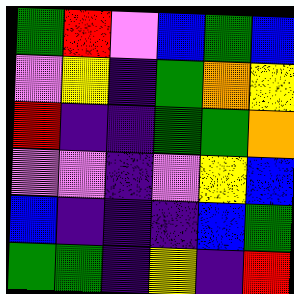[["green", "red", "violet", "blue", "green", "blue"], ["violet", "yellow", "indigo", "green", "orange", "yellow"], ["red", "indigo", "indigo", "green", "green", "orange"], ["violet", "violet", "indigo", "violet", "yellow", "blue"], ["blue", "indigo", "indigo", "indigo", "blue", "green"], ["green", "green", "indigo", "yellow", "indigo", "red"]]